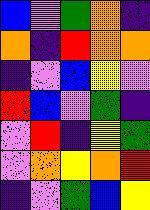[["blue", "violet", "green", "orange", "indigo"], ["orange", "indigo", "red", "orange", "orange"], ["indigo", "violet", "blue", "yellow", "violet"], ["red", "blue", "violet", "green", "indigo"], ["violet", "red", "indigo", "yellow", "green"], ["violet", "orange", "yellow", "orange", "red"], ["indigo", "violet", "green", "blue", "yellow"]]